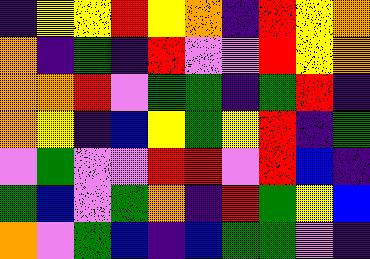[["indigo", "yellow", "yellow", "red", "yellow", "orange", "indigo", "red", "yellow", "orange"], ["orange", "indigo", "green", "indigo", "red", "violet", "violet", "red", "yellow", "orange"], ["orange", "orange", "red", "violet", "green", "green", "indigo", "green", "red", "indigo"], ["orange", "yellow", "indigo", "blue", "yellow", "green", "yellow", "red", "indigo", "green"], ["violet", "green", "violet", "violet", "red", "red", "violet", "red", "blue", "indigo"], ["green", "blue", "violet", "green", "orange", "indigo", "red", "green", "yellow", "blue"], ["orange", "violet", "green", "blue", "indigo", "blue", "green", "green", "violet", "indigo"]]